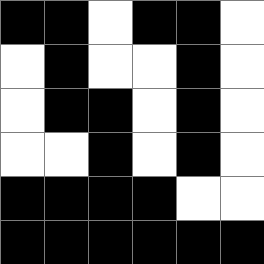[["black", "black", "white", "black", "black", "white"], ["white", "black", "white", "white", "black", "white"], ["white", "black", "black", "white", "black", "white"], ["white", "white", "black", "white", "black", "white"], ["black", "black", "black", "black", "white", "white"], ["black", "black", "black", "black", "black", "black"]]